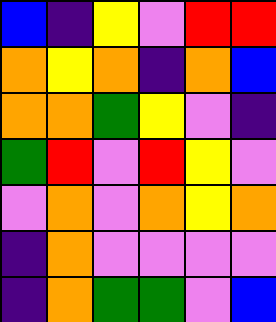[["blue", "indigo", "yellow", "violet", "red", "red"], ["orange", "yellow", "orange", "indigo", "orange", "blue"], ["orange", "orange", "green", "yellow", "violet", "indigo"], ["green", "red", "violet", "red", "yellow", "violet"], ["violet", "orange", "violet", "orange", "yellow", "orange"], ["indigo", "orange", "violet", "violet", "violet", "violet"], ["indigo", "orange", "green", "green", "violet", "blue"]]